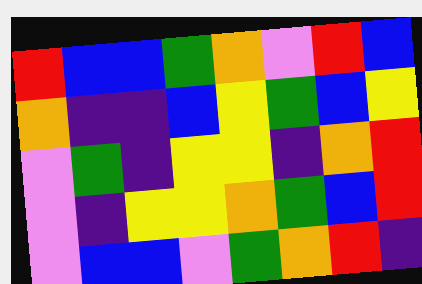[["red", "blue", "blue", "green", "orange", "violet", "red", "blue"], ["orange", "indigo", "indigo", "blue", "yellow", "green", "blue", "yellow"], ["violet", "green", "indigo", "yellow", "yellow", "indigo", "orange", "red"], ["violet", "indigo", "yellow", "yellow", "orange", "green", "blue", "red"], ["violet", "blue", "blue", "violet", "green", "orange", "red", "indigo"]]